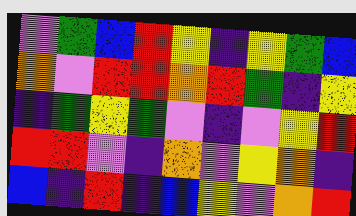[["violet", "green", "blue", "red", "yellow", "indigo", "yellow", "green", "blue"], ["orange", "violet", "red", "red", "orange", "red", "green", "indigo", "yellow"], ["indigo", "green", "yellow", "green", "violet", "indigo", "violet", "yellow", "red"], ["red", "red", "violet", "indigo", "orange", "violet", "yellow", "orange", "indigo"], ["blue", "indigo", "red", "indigo", "blue", "yellow", "violet", "orange", "red"]]